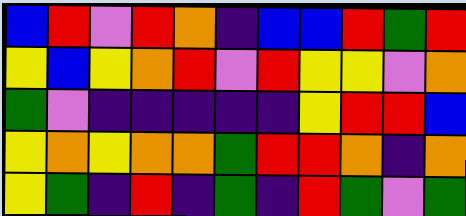[["blue", "red", "violet", "red", "orange", "indigo", "blue", "blue", "red", "green", "red"], ["yellow", "blue", "yellow", "orange", "red", "violet", "red", "yellow", "yellow", "violet", "orange"], ["green", "violet", "indigo", "indigo", "indigo", "indigo", "indigo", "yellow", "red", "red", "blue"], ["yellow", "orange", "yellow", "orange", "orange", "green", "red", "red", "orange", "indigo", "orange"], ["yellow", "green", "indigo", "red", "indigo", "green", "indigo", "red", "green", "violet", "green"]]